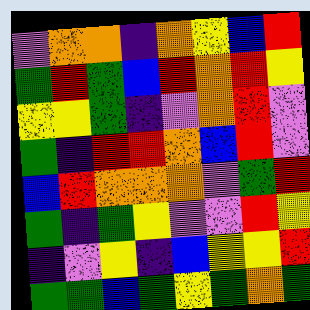[["violet", "orange", "orange", "indigo", "orange", "yellow", "blue", "red"], ["green", "red", "green", "blue", "red", "orange", "red", "yellow"], ["yellow", "yellow", "green", "indigo", "violet", "orange", "red", "violet"], ["green", "indigo", "red", "red", "orange", "blue", "red", "violet"], ["blue", "red", "orange", "orange", "orange", "violet", "green", "red"], ["green", "indigo", "green", "yellow", "violet", "violet", "red", "yellow"], ["indigo", "violet", "yellow", "indigo", "blue", "yellow", "yellow", "red"], ["green", "green", "blue", "green", "yellow", "green", "orange", "green"]]